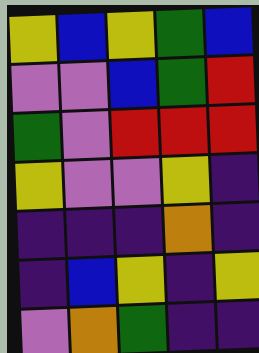[["yellow", "blue", "yellow", "green", "blue"], ["violet", "violet", "blue", "green", "red"], ["green", "violet", "red", "red", "red"], ["yellow", "violet", "violet", "yellow", "indigo"], ["indigo", "indigo", "indigo", "orange", "indigo"], ["indigo", "blue", "yellow", "indigo", "yellow"], ["violet", "orange", "green", "indigo", "indigo"]]